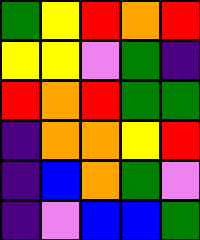[["green", "yellow", "red", "orange", "red"], ["yellow", "yellow", "violet", "green", "indigo"], ["red", "orange", "red", "green", "green"], ["indigo", "orange", "orange", "yellow", "red"], ["indigo", "blue", "orange", "green", "violet"], ["indigo", "violet", "blue", "blue", "green"]]